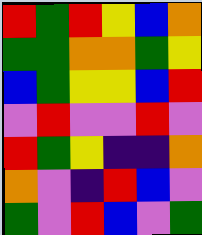[["red", "green", "red", "yellow", "blue", "orange"], ["green", "green", "orange", "orange", "green", "yellow"], ["blue", "green", "yellow", "yellow", "blue", "red"], ["violet", "red", "violet", "violet", "red", "violet"], ["red", "green", "yellow", "indigo", "indigo", "orange"], ["orange", "violet", "indigo", "red", "blue", "violet"], ["green", "violet", "red", "blue", "violet", "green"]]